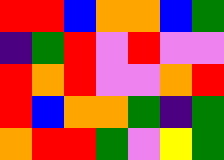[["red", "red", "blue", "orange", "orange", "blue", "green"], ["indigo", "green", "red", "violet", "red", "violet", "violet"], ["red", "orange", "red", "violet", "violet", "orange", "red"], ["red", "blue", "orange", "orange", "green", "indigo", "green"], ["orange", "red", "red", "green", "violet", "yellow", "green"]]